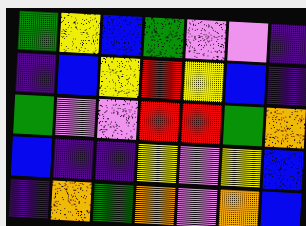[["green", "yellow", "blue", "green", "violet", "violet", "indigo"], ["indigo", "blue", "yellow", "red", "yellow", "blue", "indigo"], ["green", "violet", "violet", "red", "red", "green", "orange"], ["blue", "indigo", "indigo", "yellow", "violet", "yellow", "blue"], ["indigo", "orange", "green", "orange", "violet", "orange", "blue"]]